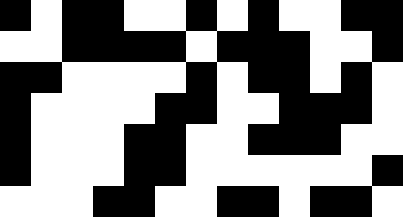[["black", "white", "black", "black", "white", "white", "black", "white", "black", "white", "white", "black", "black"], ["white", "white", "black", "black", "black", "black", "white", "black", "black", "black", "white", "white", "black"], ["black", "black", "white", "white", "white", "white", "black", "white", "black", "black", "white", "black", "white"], ["black", "white", "white", "white", "white", "black", "black", "white", "white", "black", "black", "black", "white"], ["black", "white", "white", "white", "black", "black", "white", "white", "black", "black", "black", "white", "white"], ["black", "white", "white", "white", "black", "black", "white", "white", "white", "white", "white", "white", "black"], ["white", "white", "white", "black", "black", "white", "white", "black", "black", "white", "black", "black", "white"]]